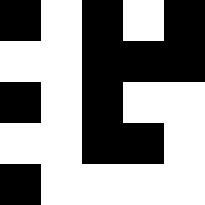[["black", "white", "black", "white", "black"], ["white", "white", "black", "black", "black"], ["black", "white", "black", "white", "white"], ["white", "white", "black", "black", "white"], ["black", "white", "white", "white", "white"]]